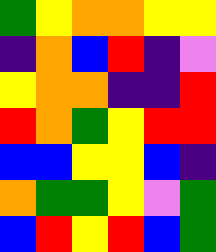[["green", "yellow", "orange", "orange", "yellow", "yellow"], ["indigo", "orange", "blue", "red", "indigo", "violet"], ["yellow", "orange", "orange", "indigo", "indigo", "red"], ["red", "orange", "green", "yellow", "red", "red"], ["blue", "blue", "yellow", "yellow", "blue", "indigo"], ["orange", "green", "green", "yellow", "violet", "green"], ["blue", "red", "yellow", "red", "blue", "green"]]